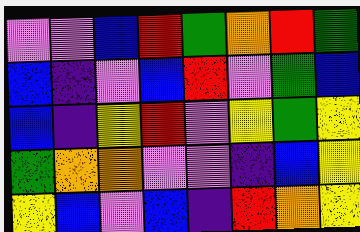[["violet", "violet", "blue", "red", "green", "orange", "red", "green"], ["blue", "indigo", "violet", "blue", "red", "violet", "green", "blue"], ["blue", "indigo", "yellow", "red", "violet", "yellow", "green", "yellow"], ["green", "orange", "orange", "violet", "violet", "indigo", "blue", "yellow"], ["yellow", "blue", "violet", "blue", "indigo", "red", "orange", "yellow"]]